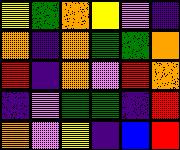[["yellow", "green", "orange", "yellow", "violet", "indigo"], ["orange", "indigo", "orange", "green", "green", "orange"], ["red", "indigo", "orange", "violet", "red", "orange"], ["indigo", "violet", "green", "green", "indigo", "red"], ["orange", "violet", "yellow", "indigo", "blue", "red"]]